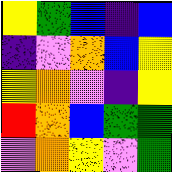[["yellow", "green", "blue", "indigo", "blue"], ["indigo", "violet", "orange", "blue", "yellow"], ["yellow", "orange", "violet", "indigo", "yellow"], ["red", "orange", "blue", "green", "green"], ["violet", "orange", "yellow", "violet", "green"]]